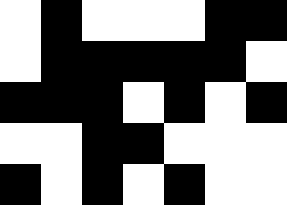[["white", "black", "white", "white", "white", "black", "black"], ["white", "black", "black", "black", "black", "black", "white"], ["black", "black", "black", "white", "black", "white", "black"], ["white", "white", "black", "black", "white", "white", "white"], ["black", "white", "black", "white", "black", "white", "white"]]